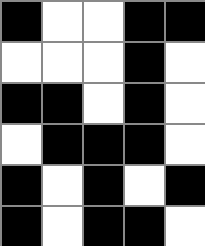[["black", "white", "white", "black", "black"], ["white", "white", "white", "black", "white"], ["black", "black", "white", "black", "white"], ["white", "black", "black", "black", "white"], ["black", "white", "black", "white", "black"], ["black", "white", "black", "black", "white"]]